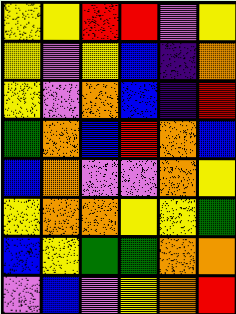[["yellow", "yellow", "red", "red", "violet", "yellow"], ["yellow", "violet", "yellow", "blue", "indigo", "orange"], ["yellow", "violet", "orange", "blue", "indigo", "red"], ["green", "orange", "blue", "red", "orange", "blue"], ["blue", "orange", "violet", "violet", "orange", "yellow"], ["yellow", "orange", "orange", "yellow", "yellow", "green"], ["blue", "yellow", "green", "green", "orange", "orange"], ["violet", "blue", "violet", "yellow", "orange", "red"]]